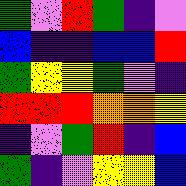[["green", "violet", "red", "green", "indigo", "violet"], ["blue", "indigo", "indigo", "blue", "blue", "red"], ["green", "yellow", "yellow", "green", "violet", "indigo"], ["red", "red", "red", "orange", "orange", "yellow"], ["indigo", "violet", "green", "red", "indigo", "blue"], ["green", "indigo", "violet", "yellow", "yellow", "blue"]]